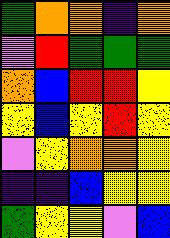[["green", "orange", "orange", "indigo", "orange"], ["violet", "red", "green", "green", "green"], ["orange", "blue", "red", "red", "yellow"], ["yellow", "blue", "yellow", "red", "yellow"], ["violet", "yellow", "orange", "orange", "yellow"], ["indigo", "indigo", "blue", "yellow", "yellow"], ["green", "yellow", "yellow", "violet", "blue"]]